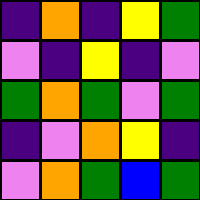[["indigo", "orange", "indigo", "yellow", "green"], ["violet", "indigo", "yellow", "indigo", "violet"], ["green", "orange", "green", "violet", "green"], ["indigo", "violet", "orange", "yellow", "indigo"], ["violet", "orange", "green", "blue", "green"]]